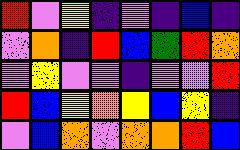[["red", "violet", "yellow", "indigo", "violet", "indigo", "blue", "indigo"], ["violet", "orange", "indigo", "red", "blue", "green", "red", "orange"], ["violet", "yellow", "violet", "violet", "indigo", "violet", "violet", "red"], ["red", "blue", "yellow", "orange", "yellow", "blue", "yellow", "indigo"], ["violet", "blue", "orange", "violet", "orange", "orange", "red", "blue"]]